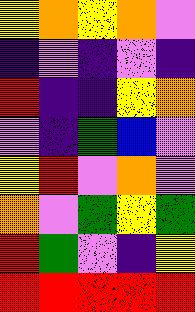[["yellow", "orange", "yellow", "orange", "violet"], ["indigo", "violet", "indigo", "violet", "indigo"], ["red", "indigo", "indigo", "yellow", "orange"], ["violet", "indigo", "green", "blue", "violet"], ["yellow", "red", "violet", "orange", "violet"], ["orange", "violet", "green", "yellow", "green"], ["red", "green", "violet", "indigo", "yellow"], ["red", "red", "red", "red", "red"]]